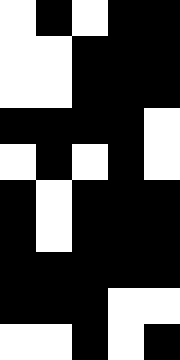[["white", "black", "white", "black", "black"], ["white", "white", "black", "black", "black"], ["white", "white", "black", "black", "black"], ["black", "black", "black", "black", "white"], ["white", "black", "white", "black", "white"], ["black", "white", "black", "black", "black"], ["black", "white", "black", "black", "black"], ["black", "black", "black", "black", "black"], ["black", "black", "black", "white", "white"], ["white", "white", "black", "white", "black"]]